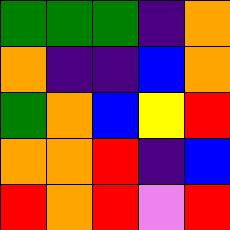[["green", "green", "green", "indigo", "orange"], ["orange", "indigo", "indigo", "blue", "orange"], ["green", "orange", "blue", "yellow", "red"], ["orange", "orange", "red", "indigo", "blue"], ["red", "orange", "red", "violet", "red"]]